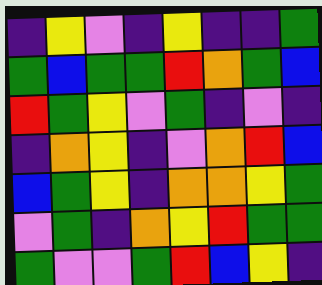[["indigo", "yellow", "violet", "indigo", "yellow", "indigo", "indigo", "green"], ["green", "blue", "green", "green", "red", "orange", "green", "blue"], ["red", "green", "yellow", "violet", "green", "indigo", "violet", "indigo"], ["indigo", "orange", "yellow", "indigo", "violet", "orange", "red", "blue"], ["blue", "green", "yellow", "indigo", "orange", "orange", "yellow", "green"], ["violet", "green", "indigo", "orange", "yellow", "red", "green", "green"], ["green", "violet", "violet", "green", "red", "blue", "yellow", "indigo"]]